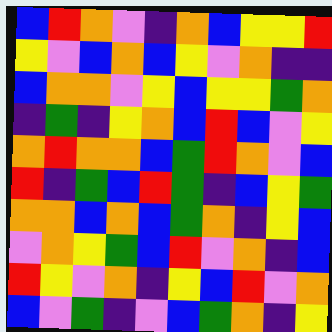[["blue", "red", "orange", "violet", "indigo", "orange", "blue", "yellow", "yellow", "red"], ["yellow", "violet", "blue", "orange", "blue", "yellow", "violet", "orange", "indigo", "indigo"], ["blue", "orange", "orange", "violet", "yellow", "blue", "yellow", "yellow", "green", "orange"], ["indigo", "green", "indigo", "yellow", "orange", "blue", "red", "blue", "violet", "yellow"], ["orange", "red", "orange", "orange", "blue", "green", "red", "orange", "violet", "blue"], ["red", "indigo", "green", "blue", "red", "green", "indigo", "blue", "yellow", "green"], ["orange", "orange", "blue", "orange", "blue", "green", "orange", "indigo", "yellow", "blue"], ["violet", "orange", "yellow", "green", "blue", "red", "violet", "orange", "indigo", "blue"], ["red", "yellow", "violet", "orange", "indigo", "yellow", "blue", "red", "violet", "orange"], ["blue", "violet", "green", "indigo", "violet", "blue", "green", "orange", "indigo", "yellow"]]